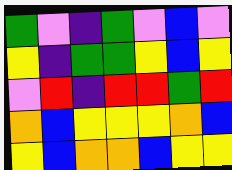[["green", "violet", "indigo", "green", "violet", "blue", "violet"], ["yellow", "indigo", "green", "green", "yellow", "blue", "yellow"], ["violet", "red", "indigo", "red", "red", "green", "red"], ["orange", "blue", "yellow", "yellow", "yellow", "orange", "blue"], ["yellow", "blue", "orange", "orange", "blue", "yellow", "yellow"]]